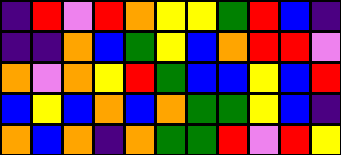[["indigo", "red", "violet", "red", "orange", "yellow", "yellow", "green", "red", "blue", "indigo"], ["indigo", "indigo", "orange", "blue", "green", "yellow", "blue", "orange", "red", "red", "violet"], ["orange", "violet", "orange", "yellow", "red", "green", "blue", "blue", "yellow", "blue", "red"], ["blue", "yellow", "blue", "orange", "blue", "orange", "green", "green", "yellow", "blue", "indigo"], ["orange", "blue", "orange", "indigo", "orange", "green", "green", "red", "violet", "red", "yellow"]]